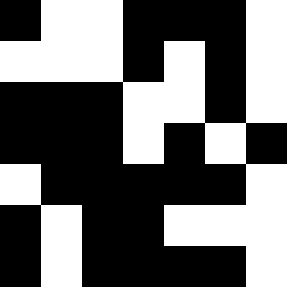[["black", "white", "white", "black", "black", "black", "white"], ["white", "white", "white", "black", "white", "black", "white"], ["black", "black", "black", "white", "white", "black", "white"], ["black", "black", "black", "white", "black", "white", "black"], ["white", "black", "black", "black", "black", "black", "white"], ["black", "white", "black", "black", "white", "white", "white"], ["black", "white", "black", "black", "black", "black", "white"]]